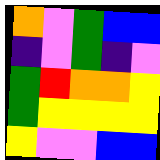[["orange", "violet", "green", "blue", "blue"], ["indigo", "violet", "green", "indigo", "violet"], ["green", "red", "orange", "orange", "yellow"], ["green", "yellow", "yellow", "yellow", "yellow"], ["yellow", "violet", "violet", "blue", "blue"]]